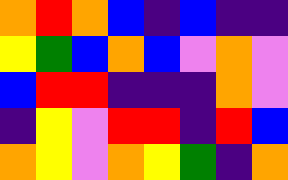[["orange", "red", "orange", "blue", "indigo", "blue", "indigo", "indigo"], ["yellow", "green", "blue", "orange", "blue", "violet", "orange", "violet"], ["blue", "red", "red", "indigo", "indigo", "indigo", "orange", "violet"], ["indigo", "yellow", "violet", "red", "red", "indigo", "red", "blue"], ["orange", "yellow", "violet", "orange", "yellow", "green", "indigo", "orange"]]